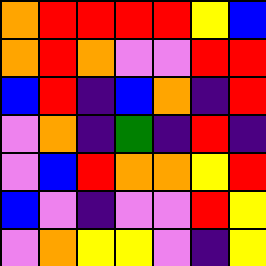[["orange", "red", "red", "red", "red", "yellow", "blue"], ["orange", "red", "orange", "violet", "violet", "red", "red"], ["blue", "red", "indigo", "blue", "orange", "indigo", "red"], ["violet", "orange", "indigo", "green", "indigo", "red", "indigo"], ["violet", "blue", "red", "orange", "orange", "yellow", "red"], ["blue", "violet", "indigo", "violet", "violet", "red", "yellow"], ["violet", "orange", "yellow", "yellow", "violet", "indigo", "yellow"]]